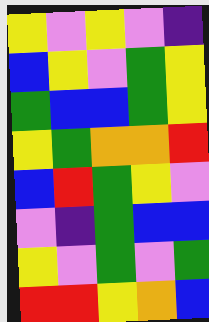[["yellow", "violet", "yellow", "violet", "indigo"], ["blue", "yellow", "violet", "green", "yellow"], ["green", "blue", "blue", "green", "yellow"], ["yellow", "green", "orange", "orange", "red"], ["blue", "red", "green", "yellow", "violet"], ["violet", "indigo", "green", "blue", "blue"], ["yellow", "violet", "green", "violet", "green"], ["red", "red", "yellow", "orange", "blue"]]